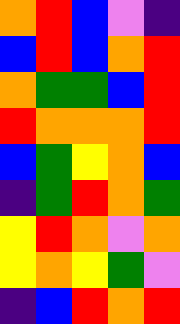[["orange", "red", "blue", "violet", "indigo"], ["blue", "red", "blue", "orange", "red"], ["orange", "green", "green", "blue", "red"], ["red", "orange", "orange", "orange", "red"], ["blue", "green", "yellow", "orange", "blue"], ["indigo", "green", "red", "orange", "green"], ["yellow", "red", "orange", "violet", "orange"], ["yellow", "orange", "yellow", "green", "violet"], ["indigo", "blue", "red", "orange", "red"]]